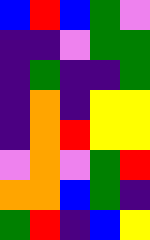[["blue", "red", "blue", "green", "violet"], ["indigo", "indigo", "violet", "green", "green"], ["indigo", "green", "indigo", "indigo", "green"], ["indigo", "orange", "indigo", "yellow", "yellow"], ["indigo", "orange", "red", "yellow", "yellow"], ["violet", "orange", "violet", "green", "red"], ["orange", "orange", "blue", "green", "indigo"], ["green", "red", "indigo", "blue", "yellow"]]